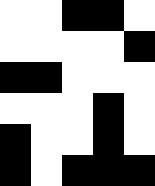[["white", "white", "black", "black", "white"], ["white", "white", "white", "white", "black"], ["black", "black", "white", "white", "white"], ["white", "white", "white", "black", "white"], ["black", "white", "white", "black", "white"], ["black", "white", "black", "black", "black"]]